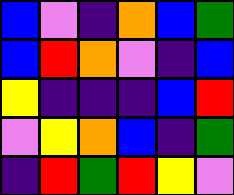[["blue", "violet", "indigo", "orange", "blue", "green"], ["blue", "red", "orange", "violet", "indigo", "blue"], ["yellow", "indigo", "indigo", "indigo", "blue", "red"], ["violet", "yellow", "orange", "blue", "indigo", "green"], ["indigo", "red", "green", "red", "yellow", "violet"]]